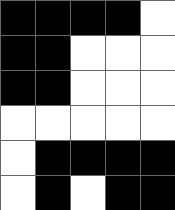[["black", "black", "black", "black", "white"], ["black", "black", "white", "white", "white"], ["black", "black", "white", "white", "white"], ["white", "white", "white", "white", "white"], ["white", "black", "black", "black", "black"], ["white", "black", "white", "black", "black"]]